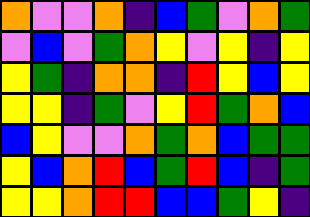[["orange", "violet", "violet", "orange", "indigo", "blue", "green", "violet", "orange", "green"], ["violet", "blue", "violet", "green", "orange", "yellow", "violet", "yellow", "indigo", "yellow"], ["yellow", "green", "indigo", "orange", "orange", "indigo", "red", "yellow", "blue", "yellow"], ["yellow", "yellow", "indigo", "green", "violet", "yellow", "red", "green", "orange", "blue"], ["blue", "yellow", "violet", "violet", "orange", "green", "orange", "blue", "green", "green"], ["yellow", "blue", "orange", "red", "blue", "green", "red", "blue", "indigo", "green"], ["yellow", "yellow", "orange", "red", "red", "blue", "blue", "green", "yellow", "indigo"]]